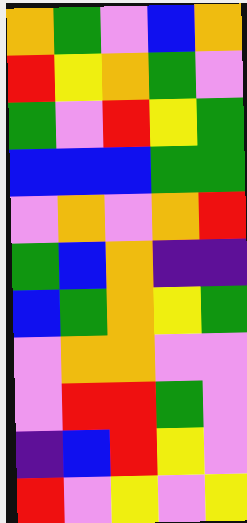[["orange", "green", "violet", "blue", "orange"], ["red", "yellow", "orange", "green", "violet"], ["green", "violet", "red", "yellow", "green"], ["blue", "blue", "blue", "green", "green"], ["violet", "orange", "violet", "orange", "red"], ["green", "blue", "orange", "indigo", "indigo"], ["blue", "green", "orange", "yellow", "green"], ["violet", "orange", "orange", "violet", "violet"], ["violet", "red", "red", "green", "violet"], ["indigo", "blue", "red", "yellow", "violet"], ["red", "violet", "yellow", "violet", "yellow"]]